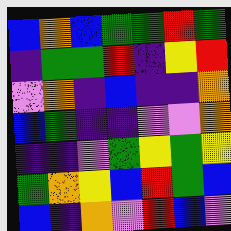[["blue", "orange", "blue", "green", "green", "red", "green"], ["indigo", "green", "green", "red", "indigo", "yellow", "red"], ["violet", "orange", "indigo", "blue", "indigo", "indigo", "orange"], ["blue", "green", "indigo", "indigo", "violet", "violet", "orange"], ["indigo", "indigo", "violet", "green", "yellow", "green", "yellow"], ["green", "orange", "yellow", "blue", "red", "green", "blue"], ["blue", "indigo", "orange", "violet", "red", "blue", "violet"]]